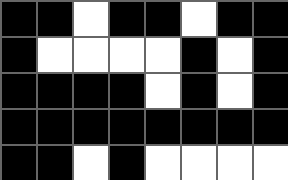[["black", "black", "white", "black", "black", "white", "black", "black"], ["black", "white", "white", "white", "white", "black", "white", "black"], ["black", "black", "black", "black", "white", "black", "white", "black"], ["black", "black", "black", "black", "black", "black", "black", "black"], ["black", "black", "white", "black", "white", "white", "white", "white"]]